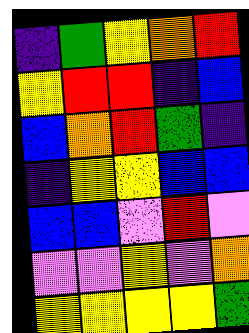[["indigo", "green", "yellow", "orange", "red"], ["yellow", "red", "red", "indigo", "blue"], ["blue", "orange", "red", "green", "indigo"], ["indigo", "yellow", "yellow", "blue", "blue"], ["blue", "blue", "violet", "red", "violet"], ["violet", "violet", "yellow", "violet", "orange"], ["yellow", "yellow", "yellow", "yellow", "green"]]